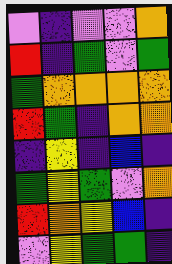[["violet", "indigo", "violet", "violet", "orange"], ["red", "indigo", "green", "violet", "green"], ["green", "orange", "orange", "orange", "orange"], ["red", "green", "indigo", "orange", "orange"], ["indigo", "yellow", "indigo", "blue", "indigo"], ["green", "yellow", "green", "violet", "orange"], ["red", "orange", "yellow", "blue", "indigo"], ["violet", "yellow", "green", "green", "indigo"]]